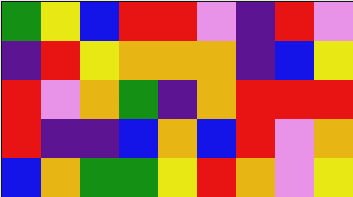[["green", "yellow", "blue", "red", "red", "violet", "indigo", "red", "violet"], ["indigo", "red", "yellow", "orange", "orange", "orange", "indigo", "blue", "yellow"], ["red", "violet", "orange", "green", "indigo", "orange", "red", "red", "red"], ["red", "indigo", "indigo", "blue", "orange", "blue", "red", "violet", "orange"], ["blue", "orange", "green", "green", "yellow", "red", "orange", "violet", "yellow"]]